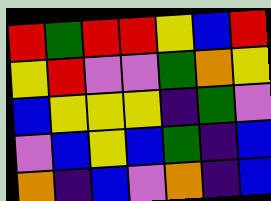[["red", "green", "red", "red", "yellow", "blue", "red"], ["yellow", "red", "violet", "violet", "green", "orange", "yellow"], ["blue", "yellow", "yellow", "yellow", "indigo", "green", "violet"], ["violet", "blue", "yellow", "blue", "green", "indigo", "blue"], ["orange", "indigo", "blue", "violet", "orange", "indigo", "blue"]]